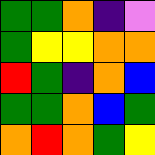[["green", "green", "orange", "indigo", "violet"], ["green", "yellow", "yellow", "orange", "orange"], ["red", "green", "indigo", "orange", "blue"], ["green", "green", "orange", "blue", "green"], ["orange", "red", "orange", "green", "yellow"]]